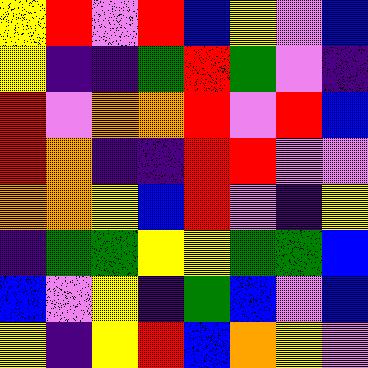[["yellow", "red", "violet", "red", "blue", "yellow", "violet", "blue"], ["yellow", "indigo", "indigo", "green", "red", "green", "violet", "indigo"], ["red", "violet", "orange", "orange", "red", "violet", "red", "blue"], ["red", "orange", "indigo", "indigo", "red", "red", "violet", "violet"], ["orange", "orange", "yellow", "blue", "red", "violet", "indigo", "yellow"], ["indigo", "green", "green", "yellow", "yellow", "green", "green", "blue"], ["blue", "violet", "yellow", "indigo", "green", "blue", "violet", "blue"], ["yellow", "indigo", "yellow", "red", "blue", "orange", "yellow", "violet"]]